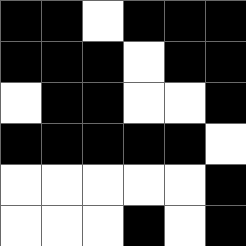[["black", "black", "white", "black", "black", "black"], ["black", "black", "black", "white", "black", "black"], ["white", "black", "black", "white", "white", "black"], ["black", "black", "black", "black", "black", "white"], ["white", "white", "white", "white", "white", "black"], ["white", "white", "white", "black", "white", "black"]]